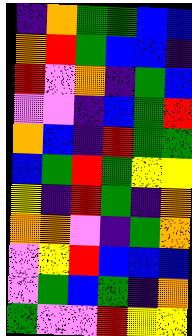[["indigo", "orange", "green", "green", "blue", "blue"], ["orange", "red", "green", "blue", "blue", "indigo"], ["red", "violet", "orange", "indigo", "green", "blue"], ["violet", "violet", "indigo", "blue", "green", "red"], ["orange", "blue", "indigo", "red", "green", "green"], ["blue", "green", "red", "green", "yellow", "yellow"], ["yellow", "indigo", "red", "green", "indigo", "orange"], ["orange", "orange", "violet", "indigo", "green", "orange"], ["violet", "yellow", "red", "blue", "blue", "blue"], ["violet", "green", "blue", "green", "indigo", "orange"], ["green", "violet", "violet", "red", "yellow", "yellow"]]